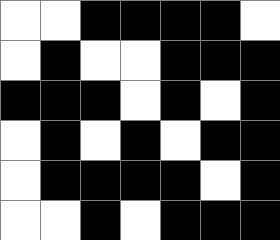[["white", "white", "black", "black", "black", "black", "white"], ["white", "black", "white", "white", "black", "black", "black"], ["black", "black", "black", "white", "black", "white", "black"], ["white", "black", "white", "black", "white", "black", "black"], ["white", "black", "black", "black", "black", "white", "black"], ["white", "white", "black", "white", "black", "black", "black"]]